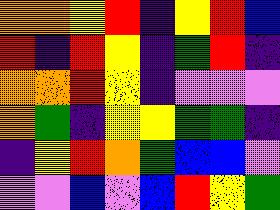[["orange", "orange", "yellow", "red", "indigo", "yellow", "red", "blue"], ["red", "indigo", "red", "yellow", "indigo", "green", "red", "indigo"], ["orange", "orange", "red", "yellow", "indigo", "violet", "violet", "violet"], ["orange", "green", "indigo", "yellow", "yellow", "green", "green", "indigo"], ["indigo", "yellow", "red", "orange", "green", "blue", "blue", "violet"], ["violet", "violet", "blue", "violet", "blue", "red", "yellow", "green"]]